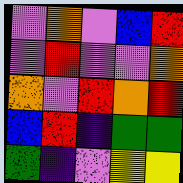[["violet", "orange", "violet", "blue", "red"], ["violet", "red", "violet", "violet", "orange"], ["orange", "violet", "red", "orange", "red"], ["blue", "red", "indigo", "green", "green"], ["green", "indigo", "violet", "yellow", "yellow"]]